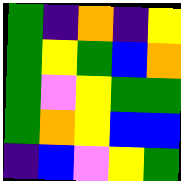[["green", "indigo", "orange", "indigo", "yellow"], ["green", "yellow", "green", "blue", "orange"], ["green", "violet", "yellow", "green", "green"], ["green", "orange", "yellow", "blue", "blue"], ["indigo", "blue", "violet", "yellow", "green"]]